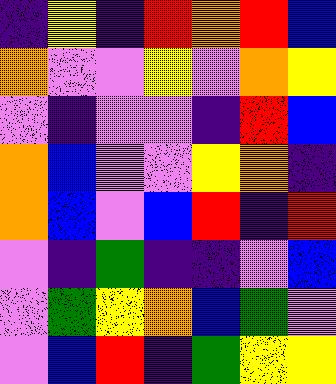[["indigo", "yellow", "indigo", "red", "orange", "red", "blue"], ["orange", "violet", "violet", "yellow", "violet", "orange", "yellow"], ["violet", "indigo", "violet", "violet", "indigo", "red", "blue"], ["orange", "blue", "violet", "violet", "yellow", "orange", "indigo"], ["orange", "blue", "violet", "blue", "red", "indigo", "red"], ["violet", "indigo", "green", "indigo", "indigo", "violet", "blue"], ["violet", "green", "yellow", "orange", "blue", "green", "violet"], ["violet", "blue", "red", "indigo", "green", "yellow", "yellow"]]